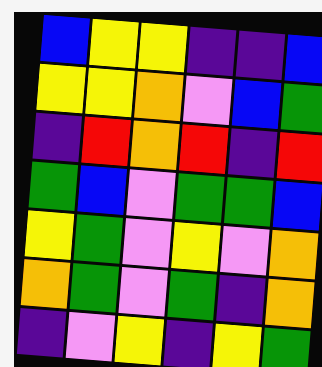[["blue", "yellow", "yellow", "indigo", "indigo", "blue"], ["yellow", "yellow", "orange", "violet", "blue", "green"], ["indigo", "red", "orange", "red", "indigo", "red"], ["green", "blue", "violet", "green", "green", "blue"], ["yellow", "green", "violet", "yellow", "violet", "orange"], ["orange", "green", "violet", "green", "indigo", "orange"], ["indigo", "violet", "yellow", "indigo", "yellow", "green"]]